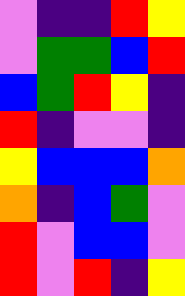[["violet", "indigo", "indigo", "red", "yellow"], ["violet", "green", "green", "blue", "red"], ["blue", "green", "red", "yellow", "indigo"], ["red", "indigo", "violet", "violet", "indigo"], ["yellow", "blue", "blue", "blue", "orange"], ["orange", "indigo", "blue", "green", "violet"], ["red", "violet", "blue", "blue", "violet"], ["red", "violet", "red", "indigo", "yellow"]]